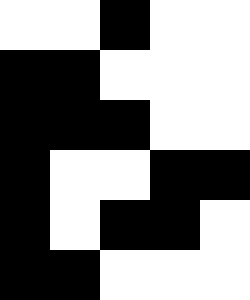[["white", "white", "black", "white", "white"], ["black", "black", "white", "white", "white"], ["black", "black", "black", "white", "white"], ["black", "white", "white", "black", "black"], ["black", "white", "black", "black", "white"], ["black", "black", "white", "white", "white"]]